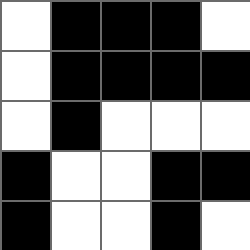[["white", "black", "black", "black", "white"], ["white", "black", "black", "black", "black"], ["white", "black", "white", "white", "white"], ["black", "white", "white", "black", "black"], ["black", "white", "white", "black", "white"]]